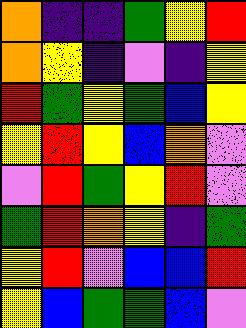[["orange", "indigo", "indigo", "green", "yellow", "red"], ["orange", "yellow", "indigo", "violet", "indigo", "yellow"], ["red", "green", "yellow", "green", "blue", "yellow"], ["yellow", "red", "yellow", "blue", "orange", "violet"], ["violet", "red", "green", "yellow", "red", "violet"], ["green", "red", "orange", "yellow", "indigo", "green"], ["yellow", "red", "violet", "blue", "blue", "red"], ["yellow", "blue", "green", "green", "blue", "violet"]]